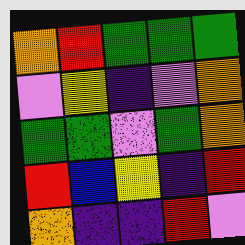[["orange", "red", "green", "green", "green"], ["violet", "yellow", "indigo", "violet", "orange"], ["green", "green", "violet", "green", "orange"], ["red", "blue", "yellow", "indigo", "red"], ["orange", "indigo", "indigo", "red", "violet"]]